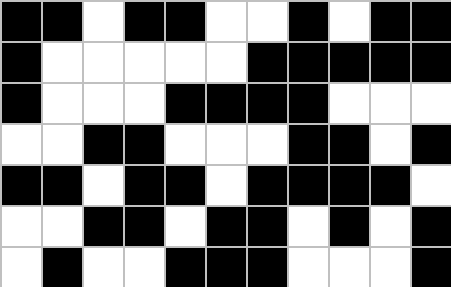[["black", "black", "white", "black", "black", "white", "white", "black", "white", "black", "black"], ["black", "white", "white", "white", "white", "white", "black", "black", "black", "black", "black"], ["black", "white", "white", "white", "black", "black", "black", "black", "white", "white", "white"], ["white", "white", "black", "black", "white", "white", "white", "black", "black", "white", "black"], ["black", "black", "white", "black", "black", "white", "black", "black", "black", "black", "white"], ["white", "white", "black", "black", "white", "black", "black", "white", "black", "white", "black"], ["white", "black", "white", "white", "black", "black", "black", "white", "white", "white", "black"]]